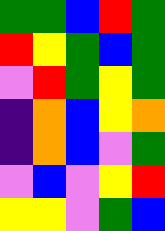[["green", "green", "blue", "red", "green"], ["red", "yellow", "green", "blue", "green"], ["violet", "red", "green", "yellow", "green"], ["indigo", "orange", "blue", "yellow", "orange"], ["indigo", "orange", "blue", "violet", "green"], ["violet", "blue", "violet", "yellow", "red"], ["yellow", "yellow", "violet", "green", "blue"]]